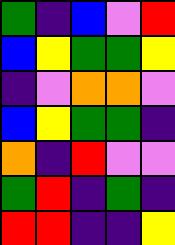[["green", "indigo", "blue", "violet", "red"], ["blue", "yellow", "green", "green", "yellow"], ["indigo", "violet", "orange", "orange", "violet"], ["blue", "yellow", "green", "green", "indigo"], ["orange", "indigo", "red", "violet", "violet"], ["green", "red", "indigo", "green", "indigo"], ["red", "red", "indigo", "indigo", "yellow"]]